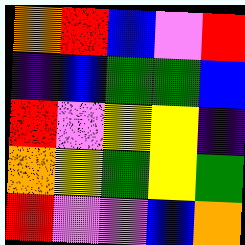[["orange", "red", "blue", "violet", "red"], ["indigo", "blue", "green", "green", "blue"], ["red", "violet", "yellow", "yellow", "indigo"], ["orange", "yellow", "green", "yellow", "green"], ["red", "violet", "violet", "blue", "orange"]]